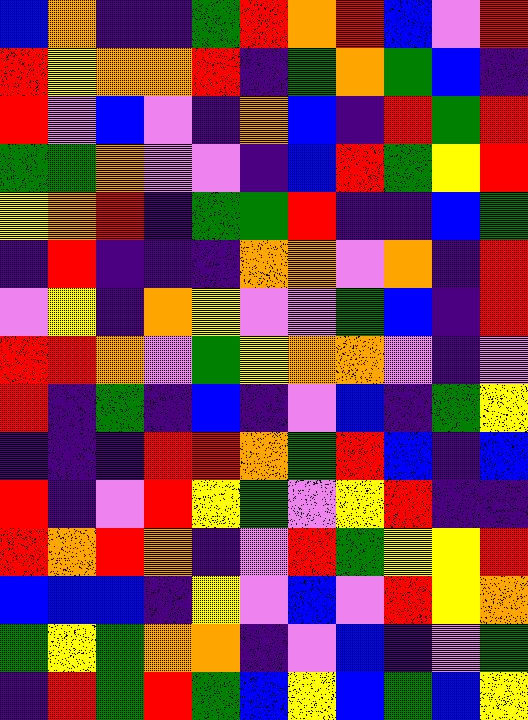[["blue", "orange", "indigo", "indigo", "green", "red", "orange", "red", "blue", "violet", "red"], ["red", "yellow", "orange", "orange", "red", "indigo", "green", "orange", "green", "blue", "indigo"], ["red", "violet", "blue", "violet", "indigo", "orange", "blue", "indigo", "red", "green", "red"], ["green", "green", "orange", "violet", "violet", "indigo", "blue", "red", "green", "yellow", "red"], ["yellow", "orange", "red", "indigo", "green", "green", "red", "indigo", "indigo", "blue", "green"], ["indigo", "red", "indigo", "indigo", "indigo", "orange", "orange", "violet", "orange", "indigo", "red"], ["violet", "yellow", "indigo", "orange", "yellow", "violet", "violet", "green", "blue", "indigo", "red"], ["red", "red", "orange", "violet", "green", "yellow", "orange", "orange", "violet", "indigo", "violet"], ["red", "indigo", "green", "indigo", "blue", "indigo", "violet", "blue", "indigo", "green", "yellow"], ["indigo", "indigo", "indigo", "red", "red", "orange", "green", "red", "blue", "indigo", "blue"], ["red", "indigo", "violet", "red", "yellow", "green", "violet", "yellow", "red", "indigo", "indigo"], ["red", "orange", "red", "orange", "indigo", "violet", "red", "green", "yellow", "yellow", "red"], ["blue", "blue", "blue", "indigo", "yellow", "violet", "blue", "violet", "red", "yellow", "orange"], ["green", "yellow", "green", "orange", "orange", "indigo", "violet", "blue", "indigo", "violet", "green"], ["indigo", "red", "green", "red", "green", "blue", "yellow", "blue", "green", "blue", "yellow"]]